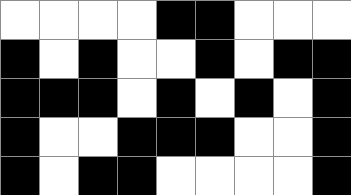[["white", "white", "white", "white", "black", "black", "white", "white", "white"], ["black", "white", "black", "white", "white", "black", "white", "black", "black"], ["black", "black", "black", "white", "black", "white", "black", "white", "black"], ["black", "white", "white", "black", "black", "black", "white", "white", "black"], ["black", "white", "black", "black", "white", "white", "white", "white", "black"]]